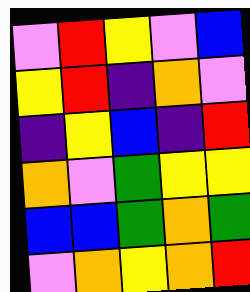[["violet", "red", "yellow", "violet", "blue"], ["yellow", "red", "indigo", "orange", "violet"], ["indigo", "yellow", "blue", "indigo", "red"], ["orange", "violet", "green", "yellow", "yellow"], ["blue", "blue", "green", "orange", "green"], ["violet", "orange", "yellow", "orange", "red"]]